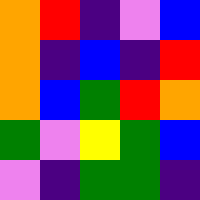[["orange", "red", "indigo", "violet", "blue"], ["orange", "indigo", "blue", "indigo", "red"], ["orange", "blue", "green", "red", "orange"], ["green", "violet", "yellow", "green", "blue"], ["violet", "indigo", "green", "green", "indigo"]]